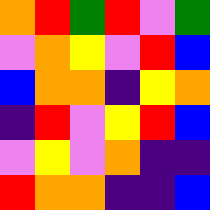[["orange", "red", "green", "red", "violet", "green"], ["violet", "orange", "yellow", "violet", "red", "blue"], ["blue", "orange", "orange", "indigo", "yellow", "orange"], ["indigo", "red", "violet", "yellow", "red", "blue"], ["violet", "yellow", "violet", "orange", "indigo", "indigo"], ["red", "orange", "orange", "indigo", "indigo", "blue"]]